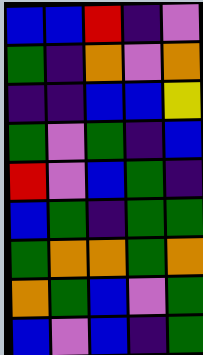[["blue", "blue", "red", "indigo", "violet"], ["green", "indigo", "orange", "violet", "orange"], ["indigo", "indigo", "blue", "blue", "yellow"], ["green", "violet", "green", "indigo", "blue"], ["red", "violet", "blue", "green", "indigo"], ["blue", "green", "indigo", "green", "green"], ["green", "orange", "orange", "green", "orange"], ["orange", "green", "blue", "violet", "green"], ["blue", "violet", "blue", "indigo", "green"]]